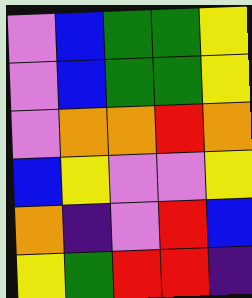[["violet", "blue", "green", "green", "yellow"], ["violet", "blue", "green", "green", "yellow"], ["violet", "orange", "orange", "red", "orange"], ["blue", "yellow", "violet", "violet", "yellow"], ["orange", "indigo", "violet", "red", "blue"], ["yellow", "green", "red", "red", "indigo"]]